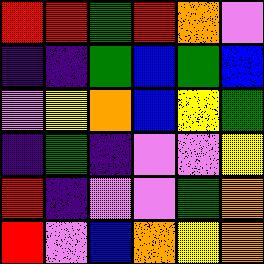[["red", "red", "green", "red", "orange", "violet"], ["indigo", "indigo", "green", "blue", "green", "blue"], ["violet", "yellow", "orange", "blue", "yellow", "green"], ["indigo", "green", "indigo", "violet", "violet", "yellow"], ["red", "indigo", "violet", "violet", "green", "orange"], ["red", "violet", "blue", "orange", "yellow", "orange"]]